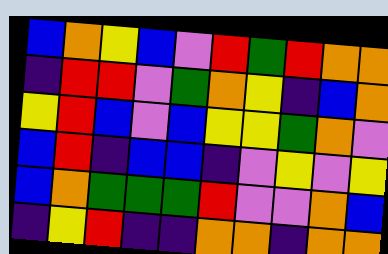[["blue", "orange", "yellow", "blue", "violet", "red", "green", "red", "orange", "orange"], ["indigo", "red", "red", "violet", "green", "orange", "yellow", "indigo", "blue", "orange"], ["yellow", "red", "blue", "violet", "blue", "yellow", "yellow", "green", "orange", "violet"], ["blue", "red", "indigo", "blue", "blue", "indigo", "violet", "yellow", "violet", "yellow"], ["blue", "orange", "green", "green", "green", "red", "violet", "violet", "orange", "blue"], ["indigo", "yellow", "red", "indigo", "indigo", "orange", "orange", "indigo", "orange", "orange"]]